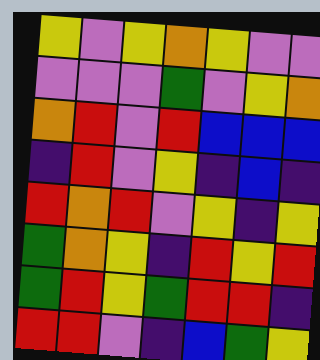[["yellow", "violet", "yellow", "orange", "yellow", "violet", "violet"], ["violet", "violet", "violet", "green", "violet", "yellow", "orange"], ["orange", "red", "violet", "red", "blue", "blue", "blue"], ["indigo", "red", "violet", "yellow", "indigo", "blue", "indigo"], ["red", "orange", "red", "violet", "yellow", "indigo", "yellow"], ["green", "orange", "yellow", "indigo", "red", "yellow", "red"], ["green", "red", "yellow", "green", "red", "red", "indigo"], ["red", "red", "violet", "indigo", "blue", "green", "yellow"]]